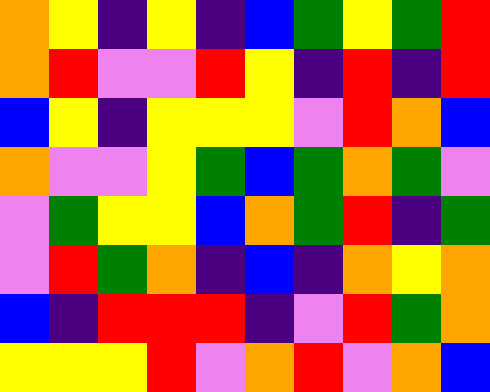[["orange", "yellow", "indigo", "yellow", "indigo", "blue", "green", "yellow", "green", "red"], ["orange", "red", "violet", "violet", "red", "yellow", "indigo", "red", "indigo", "red"], ["blue", "yellow", "indigo", "yellow", "yellow", "yellow", "violet", "red", "orange", "blue"], ["orange", "violet", "violet", "yellow", "green", "blue", "green", "orange", "green", "violet"], ["violet", "green", "yellow", "yellow", "blue", "orange", "green", "red", "indigo", "green"], ["violet", "red", "green", "orange", "indigo", "blue", "indigo", "orange", "yellow", "orange"], ["blue", "indigo", "red", "red", "red", "indigo", "violet", "red", "green", "orange"], ["yellow", "yellow", "yellow", "red", "violet", "orange", "red", "violet", "orange", "blue"]]